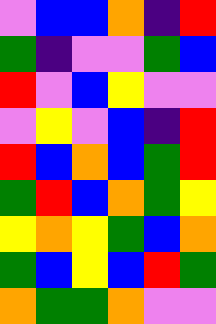[["violet", "blue", "blue", "orange", "indigo", "red"], ["green", "indigo", "violet", "violet", "green", "blue"], ["red", "violet", "blue", "yellow", "violet", "violet"], ["violet", "yellow", "violet", "blue", "indigo", "red"], ["red", "blue", "orange", "blue", "green", "red"], ["green", "red", "blue", "orange", "green", "yellow"], ["yellow", "orange", "yellow", "green", "blue", "orange"], ["green", "blue", "yellow", "blue", "red", "green"], ["orange", "green", "green", "orange", "violet", "violet"]]